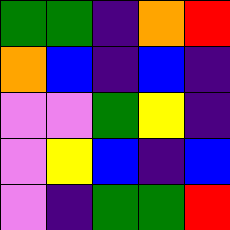[["green", "green", "indigo", "orange", "red"], ["orange", "blue", "indigo", "blue", "indigo"], ["violet", "violet", "green", "yellow", "indigo"], ["violet", "yellow", "blue", "indigo", "blue"], ["violet", "indigo", "green", "green", "red"]]